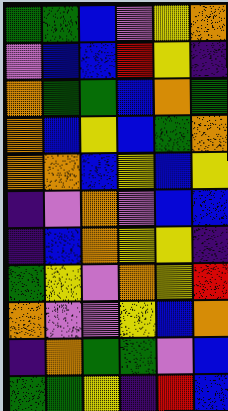[["green", "green", "blue", "violet", "yellow", "orange"], ["violet", "blue", "blue", "red", "yellow", "indigo"], ["orange", "green", "green", "blue", "orange", "green"], ["orange", "blue", "yellow", "blue", "green", "orange"], ["orange", "orange", "blue", "yellow", "blue", "yellow"], ["indigo", "violet", "orange", "violet", "blue", "blue"], ["indigo", "blue", "orange", "yellow", "yellow", "indigo"], ["green", "yellow", "violet", "orange", "yellow", "red"], ["orange", "violet", "violet", "yellow", "blue", "orange"], ["indigo", "orange", "green", "green", "violet", "blue"], ["green", "green", "yellow", "indigo", "red", "blue"]]